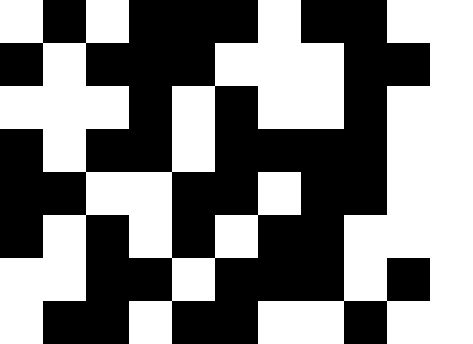[["white", "black", "white", "black", "black", "black", "white", "black", "black", "white", "white"], ["black", "white", "black", "black", "black", "white", "white", "white", "black", "black", "white"], ["white", "white", "white", "black", "white", "black", "white", "white", "black", "white", "white"], ["black", "white", "black", "black", "white", "black", "black", "black", "black", "white", "white"], ["black", "black", "white", "white", "black", "black", "white", "black", "black", "white", "white"], ["black", "white", "black", "white", "black", "white", "black", "black", "white", "white", "white"], ["white", "white", "black", "black", "white", "black", "black", "black", "white", "black", "white"], ["white", "black", "black", "white", "black", "black", "white", "white", "black", "white", "white"]]